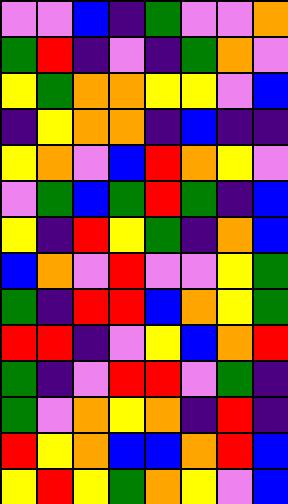[["violet", "violet", "blue", "indigo", "green", "violet", "violet", "orange"], ["green", "red", "indigo", "violet", "indigo", "green", "orange", "violet"], ["yellow", "green", "orange", "orange", "yellow", "yellow", "violet", "blue"], ["indigo", "yellow", "orange", "orange", "indigo", "blue", "indigo", "indigo"], ["yellow", "orange", "violet", "blue", "red", "orange", "yellow", "violet"], ["violet", "green", "blue", "green", "red", "green", "indigo", "blue"], ["yellow", "indigo", "red", "yellow", "green", "indigo", "orange", "blue"], ["blue", "orange", "violet", "red", "violet", "violet", "yellow", "green"], ["green", "indigo", "red", "red", "blue", "orange", "yellow", "green"], ["red", "red", "indigo", "violet", "yellow", "blue", "orange", "red"], ["green", "indigo", "violet", "red", "red", "violet", "green", "indigo"], ["green", "violet", "orange", "yellow", "orange", "indigo", "red", "indigo"], ["red", "yellow", "orange", "blue", "blue", "orange", "red", "blue"], ["yellow", "red", "yellow", "green", "orange", "yellow", "violet", "blue"]]